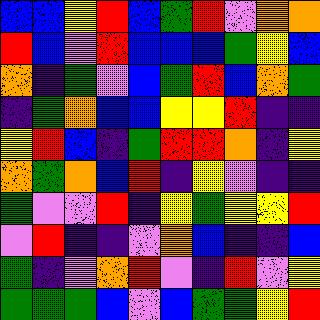[["blue", "blue", "yellow", "red", "blue", "green", "red", "violet", "orange", "orange"], ["red", "blue", "violet", "red", "blue", "blue", "blue", "green", "yellow", "blue"], ["orange", "indigo", "green", "violet", "blue", "green", "red", "blue", "orange", "green"], ["indigo", "green", "orange", "blue", "blue", "yellow", "yellow", "red", "indigo", "indigo"], ["yellow", "red", "blue", "indigo", "green", "red", "red", "orange", "indigo", "yellow"], ["orange", "green", "orange", "blue", "red", "indigo", "yellow", "violet", "indigo", "indigo"], ["green", "violet", "violet", "red", "indigo", "yellow", "green", "yellow", "yellow", "red"], ["violet", "red", "indigo", "indigo", "violet", "orange", "blue", "indigo", "indigo", "blue"], ["green", "indigo", "violet", "orange", "red", "violet", "indigo", "red", "violet", "yellow"], ["green", "green", "green", "blue", "violet", "blue", "green", "green", "yellow", "red"]]